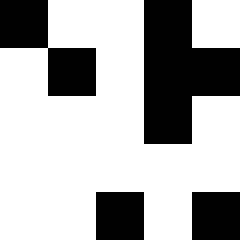[["black", "white", "white", "black", "white"], ["white", "black", "white", "black", "black"], ["white", "white", "white", "black", "white"], ["white", "white", "white", "white", "white"], ["white", "white", "black", "white", "black"]]